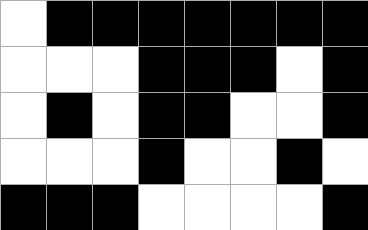[["white", "black", "black", "black", "black", "black", "black", "black"], ["white", "white", "white", "black", "black", "black", "white", "black"], ["white", "black", "white", "black", "black", "white", "white", "black"], ["white", "white", "white", "black", "white", "white", "black", "white"], ["black", "black", "black", "white", "white", "white", "white", "black"]]